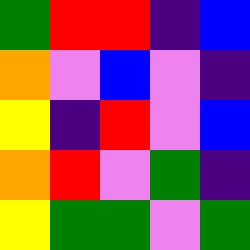[["green", "red", "red", "indigo", "blue"], ["orange", "violet", "blue", "violet", "indigo"], ["yellow", "indigo", "red", "violet", "blue"], ["orange", "red", "violet", "green", "indigo"], ["yellow", "green", "green", "violet", "green"]]